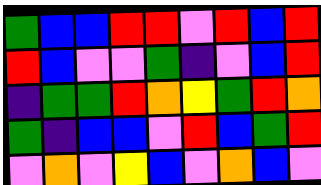[["green", "blue", "blue", "red", "red", "violet", "red", "blue", "red"], ["red", "blue", "violet", "violet", "green", "indigo", "violet", "blue", "red"], ["indigo", "green", "green", "red", "orange", "yellow", "green", "red", "orange"], ["green", "indigo", "blue", "blue", "violet", "red", "blue", "green", "red"], ["violet", "orange", "violet", "yellow", "blue", "violet", "orange", "blue", "violet"]]